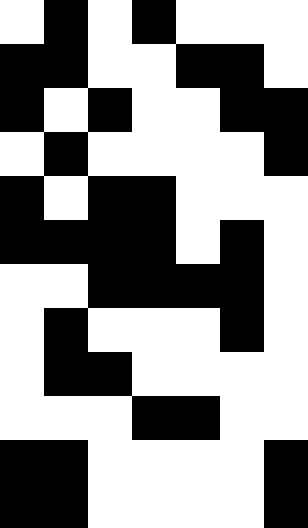[["white", "black", "white", "black", "white", "white", "white"], ["black", "black", "white", "white", "black", "black", "white"], ["black", "white", "black", "white", "white", "black", "black"], ["white", "black", "white", "white", "white", "white", "black"], ["black", "white", "black", "black", "white", "white", "white"], ["black", "black", "black", "black", "white", "black", "white"], ["white", "white", "black", "black", "black", "black", "white"], ["white", "black", "white", "white", "white", "black", "white"], ["white", "black", "black", "white", "white", "white", "white"], ["white", "white", "white", "black", "black", "white", "white"], ["black", "black", "white", "white", "white", "white", "black"], ["black", "black", "white", "white", "white", "white", "black"]]